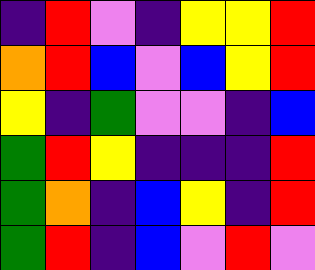[["indigo", "red", "violet", "indigo", "yellow", "yellow", "red"], ["orange", "red", "blue", "violet", "blue", "yellow", "red"], ["yellow", "indigo", "green", "violet", "violet", "indigo", "blue"], ["green", "red", "yellow", "indigo", "indigo", "indigo", "red"], ["green", "orange", "indigo", "blue", "yellow", "indigo", "red"], ["green", "red", "indigo", "blue", "violet", "red", "violet"]]